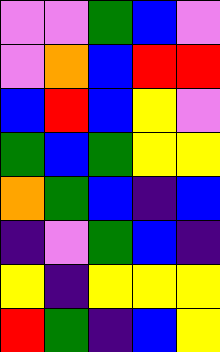[["violet", "violet", "green", "blue", "violet"], ["violet", "orange", "blue", "red", "red"], ["blue", "red", "blue", "yellow", "violet"], ["green", "blue", "green", "yellow", "yellow"], ["orange", "green", "blue", "indigo", "blue"], ["indigo", "violet", "green", "blue", "indigo"], ["yellow", "indigo", "yellow", "yellow", "yellow"], ["red", "green", "indigo", "blue", "yellow"]]